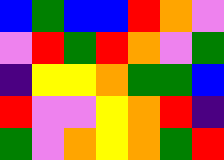[["blue", "green", "blue", "blue", "red", "orange", "violet"], ["violet", "red", "green", "red", "orange", "violet", "green"], ["indigo", "yellow", "yellow", "orange", "green", "green", "blue"], ["red", "violet", "violet", "yellow", "orange", "red", "indigo"], ["green", "violet", "orange", "yellow", "orange", "green", "red"]]